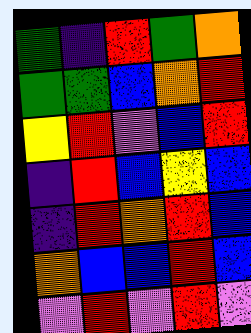[["green", "indigo", "red", "green", "orange"], ["green", "green", "blue", "orange", "red"], ["yellow", "red", "violet", "blue", "red"], ["indigo", "red", "blue", "yellow", "blue"], ["indigo", "red", "orange", "red", "blue"], ["orange", "blue", "blue", "red", "blue"], ["violet", "red", "violet", "red", "violet"]]